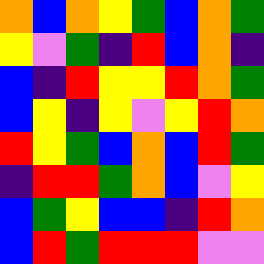[["orange", "blue", "orange", "yellow", "green", "blue", "orange", "green"], ["yellow", "violet", "green", "indigo", "red", "blue", "orange", "indigo"], ["blue", "indigo", "red", "yellow", "yellow", "red", "orange", "green"], ["blue", "yellow", "indigo", "yellow", "violet", "yellow", "red", "orange"], ["red", "yellow", "green", "blue", "orange", "blue", "red", "green"], ["indigo", "red", "red", "green", "orange", "blue", "violet", "yellow"], ["blue", "green", "yellow", "blue", "blue", "indigo", "red", "orange"], ["blue", "red", "green", "red", "red", "red", "violet", "violet"]]